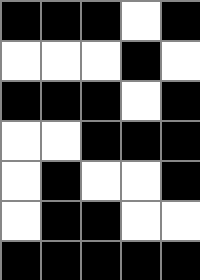[["black", "black", "black", "white", "black"], ["white", "white", "white", "black", "white"], ["black", "black", "black", "white", "black"], ["white", "white", "black", "black", "black"], ["white", "black", "white", "white", "black"], ["white", "black", "black", "white", "white"], ["black", "black", "black", "black", "black"]]